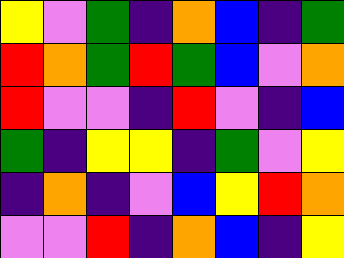[["yellow", "violet", "green", "indigo", "orange", "blue", "indigo", "green"], ["red", "orange", "green", "red", "green", "blue", "violet", "orange"], ["red", "violet", "violet", "indigo", "red", "violet", "indigo", "blue"], ["green", "indigo", "yellow", "yellow", "indigo", "green", "violet", "yellow"], ["indigo", "orange", "indigo", "violet", "blue", "yellow", "red", "orange"], ["violet", "violet", "red", "indigo", "orange", "blue", "indigo", "yellow"]]